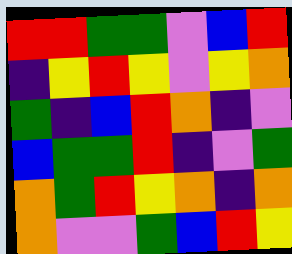[["red", "red", "green", "green", "violet", "blue", "red"], ["indigo", "yellow", "red", "yellow", "violet", "yellow", "orange"], ["green", "indigo", "blue", "red", "orange", "indigo", "violet"], ["blue", "green", "green", "red", "indigo", "violet", "green"], ["orange", "green", "red", "yellow", "orange", "indigo", "orange"], ["orange", "violet", "violet", "green", "blue", "red", "yellow"]]